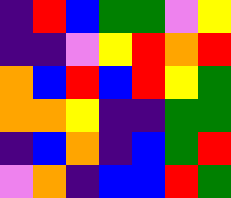[["indigo", "red", "blue", "green", "green", "violet", "yellow"], ["indigo", "indigo", "violet", "yellow", "red", "orange", "red"], ["orange", "blue", "red", "blue", "red", "yellow", "green"], ["orange", "orange", "yellow", "indigo", "indigo", "green", "green"], ["indigo", "blue", "orange", "indigo", "blue", "green", "red"], ["violet", "orange", "indigo", "blue", "blue", "red", "green"]]